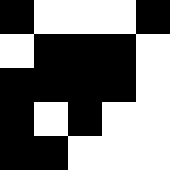[["black", "white", "white", "white", "black"], ["white", "black", "black", "black", "white"], ["black", "black", "black", "black", "white"], ["black", "white", "black", "white", "white"], ["black", "black", "white", "white", "white"]]